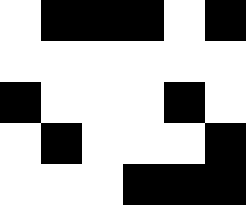[["white", "black", "black", "black", "white", "black"], ["white", "white", "white", "white", "white", "white"], ["black", "white", "white", "white", "black", "white"], ["white", "black", "white", "white", "white", "black"], ["white", "white", "white", "black", "black", "black"]]